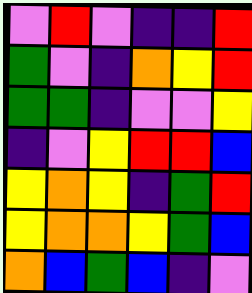[["violet", "red", "violet", "indigo", "indigo", "red"], ["green", "violet", "indigo", "orange", "yellow", "red"], ["green", "green", "indigo", "violet", "violet", "yellow"], ["indigo", "violet", "yellow", "red", "red", "blue"], ["yellow", "orange", "yellow", "indigo", "green", "red"], ["yellow", "orange", "orange", "yellow", "green", "blue"], ["orange", "blue", "green", "blue", "indigo", "violet"]]